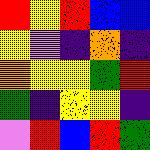[["red", "yellow", "red", "blue", "blue"], ["yellow", "violet", "indigo", "orange", "indigo"], ["orange", "yellow", "yellow", "green", "red"], ["green", "indigo", "yellow", "yellow", "indigo"], ["violet", "red", "blue", "red", "green"]]